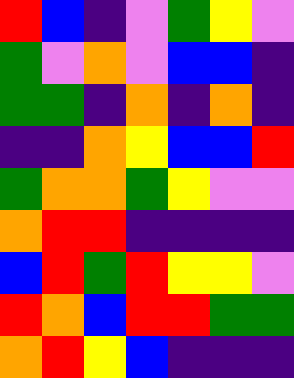[["red", "blue", "indigo", "violet", "green", "yellow", "violet"], ["green", "violet", "orange", "violet", "blue", "blue", "indigo"], ["green", "green", "indigo", "orange", "indigo", "orange", "indigo"], ["indigo", "indigo", "orange", "yellow", "blue", "blue", "red"], ["green", "orange", "orange", "green", "yellow", "violet", "violet"], ["orange", "red", "red", "indigo", "indigo", "indigo", "indigo"], ["blue", "red", "green", "red", "yellow", "yellow", "violet"], ["red", "orange", "blue", "red", "red", "green", "green"], ["orange", "red", "yellow", "blue", "indigo", "indigo", "indigo"]]